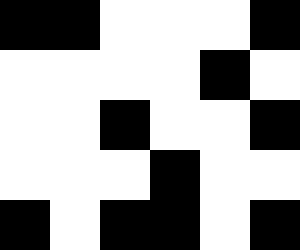[["black", "black", "white", "white", "white", "black"], ["white", "white", "white", "white", "black", "white"], ["white", "white", "black", "white", "white", "black"], ["white", "white", "white", "black", "white", "white"], ["black", "white", "black", "black", "white", "black"]]